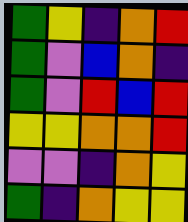[["green", "yellow", "indigo", "orange", "red"], ["green", "violet", "blue", "orange", "indigo"], ["green", "violet", "red", "blue", "red"], ["yellow", "yellow", "orange", "orange", "red"], ["violet", "violet", "indigo", "orange", "yellow"], ["green", "indigo", "orange", "yellow", "yellow"]]